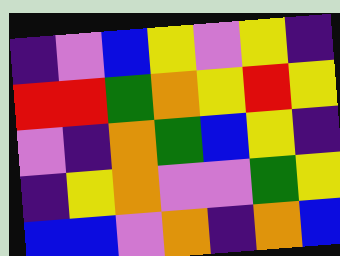[["indigo", "violet", "blue", "yellow", "violet", "yellow", "indigo"], ["red", "red", "green", "orange", "yellow", "red", "yellow"], ["violet", "indigo", "orange", "green", "blue", "yellow", "indigo"], ["indigo", "yellow", "orange", "violet", "violet", "green", "yellow"], ["blue", "blue", "violet", "orange", "indigo", "orange", "blue"]]